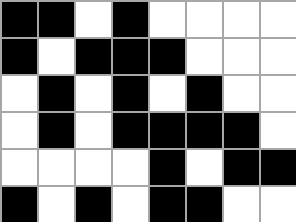[["black", "black", "white", "black", "white", "white", "white", "white"], ["black", "white", "black", "black", "black", "white", "white", "white"], ["white", "black", "white", "black", "white", "black", "white", "white"], ["white", "black", "white", "black", "black", "black", "black", "white"], ["white", "white", "white", "white", "black", "white", "black", "black"], ["black", "white", "black", "white", "black", "black", "white", "white"]]